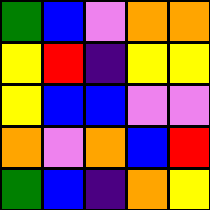[["green", "blue", "violet", "orange", "orange"], ["yellow", "red", "indigo", "yellow", "yellow"], ["yellow", "blue", "blue", "violet", "violet"], ["orange", "violet", "orange", "blue", "red"], ["green", "blue", "indigo", "orange", "yellow"]]